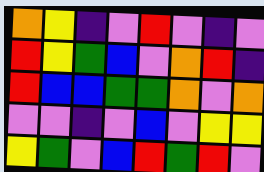[["orange", "yellow", "indigo", "violet", "red", "violet", "indigo", "violet"], ["red", "yellow", "green", "blue", "violet", "orange", "red", "indigo"], ["red", "blue", "blue", "green", "green", "orange", "violet", "orange"], ["violet", "violet", "indigo", "violet", "blue", "violet", "yellow", "yellow"], ["yellow", "green", "violet", "blue", "red", "green", "red", "violet"]]